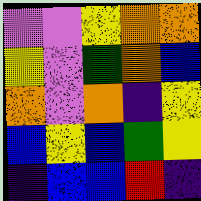[["violet", "violet", "yellow", "orange", "orange"], ["yellow", "violet", "green", "orange", "blue"], ["orange", "violet", "orange", "indigo", "yellow"], ["blue", "yellow", "blue", "green", "yellow"], ["indigo", "blue", "blue", "red", "indigo"]]